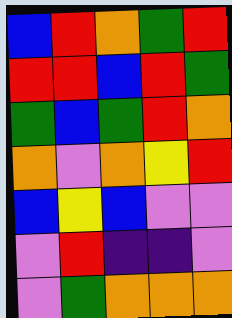[["blue", "red", "orange", "green", "red"], ["red", "red", "blue", "red", "green"], ["green", "blue", "green", "red", "orange"], ["orange", "violet", "orange", "yellow", "red"], ["blue", "yellow", "blue", "violet", "violet"], ["violet", "red", "indigo", "indigo", "violet"], ["violet", "green", "orange", "orange", "orange"]]